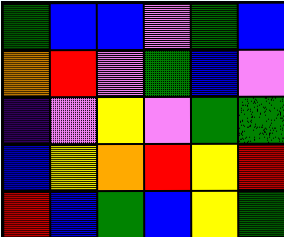[["green", "blue", "blue", "violet", "green", "blue"], ["orange", "red", "violet", "green", "blue", "violet"], ["indigo", "violet", "yellow", "violet", "green", "green"], ["blue", "yellow", "orange", "red", "yellow", "red"], ["red", "blue", "green", "blue", "yellow", "green"]]